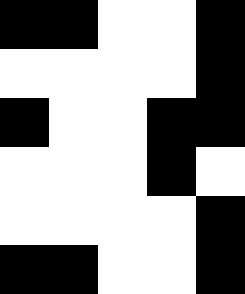[["black", "black", "white", "white", "black"], ["white", "white", "white", "white", "black"], ["black", "white", "white", "black", "black"], ["white", "white", "white", "black", "white"], ["white", "white", "white", "white", "black"], ["black", "black", "white", "white", "black"]]